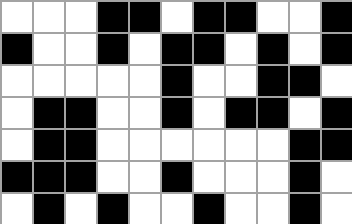[["white", "white", "white", "black", "black", "white", "black", "black", "white", "white", "black"], ["black", "white", "white", "black", "white", "black", "black", "white", "black", "white", "black"], ["white", "white", "white", "white", "white", "black", "white", "white", "black", "black", "white"], ["white", "black", "black", "white", "white", "black", "white", "black", "black", "white", "black"], ["white", "black", "black", "white", "white", "white", "white", "white", "white", "black", "black"], ["black", "black", "black", "white", "white", "black", "white", "white", "white", "black", "white"], ["white", "black", "white", "black", "white", "white", "black", "white", "white", "black", "white"]]